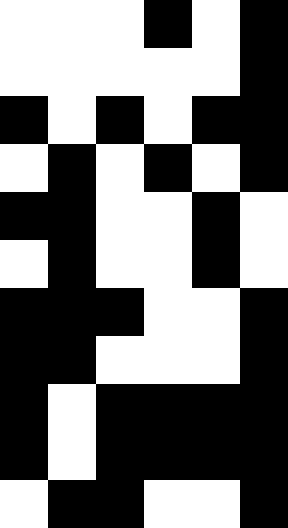[["white", "white", "white", "black", "white", "black"], ["white", "white", "white", "white", "white", "black"], ["black", "white", "black", "white", "black", "black"], ["white", "black", "white", "black", "white", "black"], ["black", "black", "white", "white", "black", "white"], ["white", "black", "white", "white", "black", "white"], ["black", "black", "black", "white", "white", "black"], ["black", "black", "white", "white", "white", "black"], ["black", "white", "black", "black", "black", "black"], ["black", "white", "black", "black", "black", "black"], ["white", "black", "black", "white", "white", "black"]]